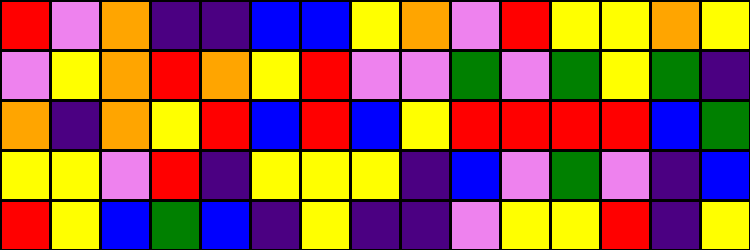[["red", "violet", "orange", "indigo", "indigo", "blue", "blue", "yellow", "orange", "violet", "red", "yellow", "yellow", "orange", "yellow"], ["violet", "yellow", "orange", "red", "orange", "yellow", "red", "violet", "violet", "green", "violet", "green", "yellow", "green", "indigo"], ["orange", "indigo", "orange", "yellow", "red", "blue", "red", "blue", "yellow", "red", "red", "red", "red", "blue", "green"], ["yellow", "yellow", "violet", "red", "indigo", "yellow", "yellow", "yellow", "indigo", "blue", "violet", "green", "violet", "indigo", "blue"], ["red", "yellow", "blue", "green", "blue", "indigo", "yellow", "indigo", "indigo", "violet", "yellow", "yellow", "red", "indigo", "yellow"]]